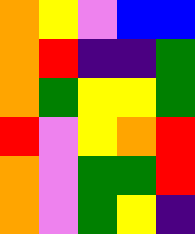[["orange", "yellow", "violet", "blue", "blue"], ["orange", "red", "indigo", "indigo", "green"], ["orange", "green", "yellow", "yellow", "green"], ["red", "violet", "yellow", "orange", "red"], ["orange", "violet", "green", "green", "red"], ["orange", "violet", "green", "yellow", "indigo"]]